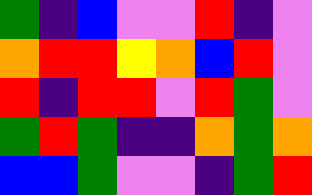[["green", "indigo", "blue", "violet", "violet", "red", "indigo", "violet"], ["orange", "red", "red", "yellow", "orange", "blue", "red", "violet"], ["red", "indigo", "red", "red", "violet", "red", "green", "violet"], ["green", "red", "green", "indigo", "indigo", "orange", "green", "orange"], ["blue", "blue", "green", "violet", "violet", "indigo", "green", "red"]]